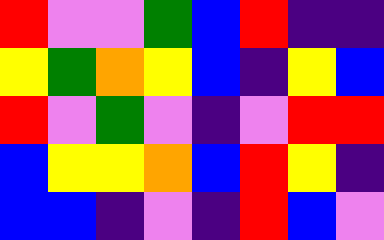[["red", "violet", "violet", "green", "blue", "red", "indigo", "indigo"], ["yellow", "green", "orange", "yellow", "blue", "indigo", "yellow", "blue"], ["red", "violet", "green", "violet", "indigo", "violet", "red", "red"], ["blue", "yellow", "yellow", "orange", "blue", "red", "yellow", "indigo"], ["blue", "blue", "indigo", "violet", "indigo", "red", "blue", "violet"]]